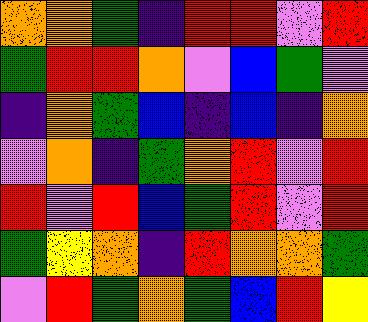[["orange", "orange", "green", "indigo", "red", "red", "violet", "red"], ["green", "red", "red", "orange", "violet", "blue", "green", "violet"], ["indigo", "orange", "green", "blue", "indigo", "blue", "indigo", "orange"], ["violet", "orange", "indigo", "green", "orange", "red", "violet", "red"], ["red", "violet", "red", "blue", "green", "red", "violet", "red"], ["green", "yellow", "orange", "indigo", "red", "orange", "orange", "green"], ["violet", "red", "green", "orange", "green", "blue", "red", "yellow"]]